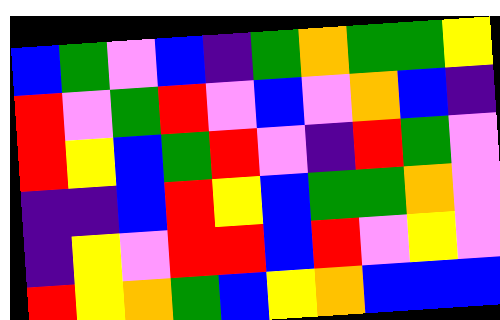[["blue", "green", "violet", "blue", "indigo", "green", "orange", "green", "green", "yellow"], ["red", "violet", "green", "red", "violet", "blue", "violet", "orange", "blue", "indigo"], ["red", "yellow", "blue", "green", "red", "violet", "indigo", "red", "green", "violet"], ["indigo", "indigo", "blue", "red", "yellow", "blue", "green", "green", "orange", "violet"], ["indigo", "yellow", "violet", "red", "red", "blue", "red", "violet", "yellow", "violet"], ["red", "yellow", "orange", "green", "blue", "yellow", "orange", "blue", "blue", "blue"]]